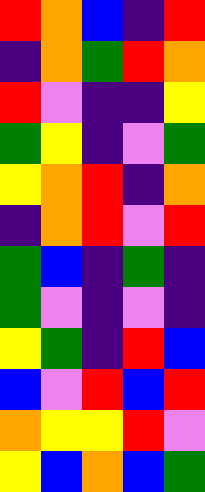[["red", "orange", "blue", "indigo", "red"], ["indigo", "orange", "green", "red", "orange"], ["red", "violet", "indigo", "indigo", "yellow"], ["green", "yellow", "indigo", "violet", "green"], ["yellow", "orange", "red", "indigo", "orange"], ["indigo", "orange", "red", "violet", "red"], ["green", "blue", "indigo", "green", "indigo"], ["green", "violet", "indigo", "violet", "indigo"], ["yellow", "green", "indigo", "red", "blue"], ["blue", "violet", "red", "blue", "red"], ["orange", "yellow", "yellow", "red", "violet"], ["yellow", "blue", "orange", "blue", "green"]]